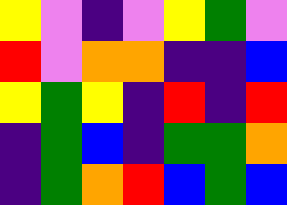[["yellow", "violet", "indigo", "violet", "yellow", "green", "violet"], ["red", "violet", "orange", "orange", "indigo", "indigo", "blue"], ["yellow", "green", "yellow", "indigo", "red", "indigo", "red"], ["indigo", "green", "blue", "indigo", "green", "green", "orange"], ["indigo", "green", "orange", "red", "blue", "green", "blue"]]